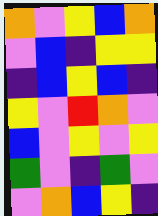[["orange", "violet", "yellow", "blue", "orange"], ["violet", "blue", "indigo", "yellow", "yellow"], ["indigo", "blue", "yellow", "blue", "indigo"], ["yellow", "violet", "red", "orange", "violet"], ["blue", "violet", "yellow", "violet", "yellow"], ["green", "violet", "indigo", "green", "violet"], ["violet", "orange", "blue", "yellow", "indigo"]]